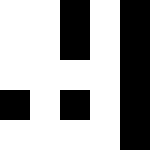[["white", "white", "black", "white", "black"], ["white", "white", "black", "white", "black"], ["white", "white", "white", "white", "black"], ["black", "white", "black", "white", "black"], ["white", "white", "white", "white", "black"]]